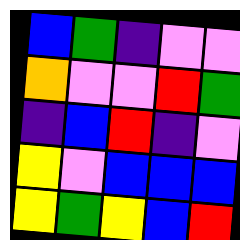[["blue", "green", "indigo", "violet", "violet"], ["orange", "violet", "violet", "red", "green"], ["indigo", "blue", "red", "indigo", "violet"], ["yellow", "violet", "blue", "blue", "blue"], ["yellow", "green", "yellow", "blue", "red"]]